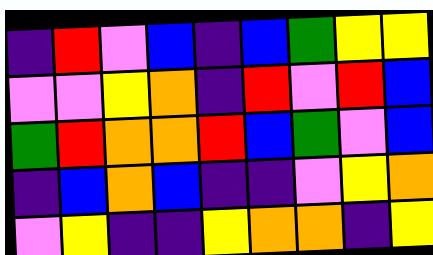[["indigo", "red", "violet", "blue", "indigo", "blue", "green", "yellow", "yellow"], ["violet", "violet", "yellow", "orange", "indigo", "red", "violet", "red", "blue"], ["green", "red", "orange", "orange", "red", "blue", "green", "violet", "blue"], ["indigo", "blue", "orange", "blue", "indigo", "indigo", "violet", "yellow", "orange"], ["violet", "yellow", "indigo", "indigo", "yellow", "orange", "orange", "indigo", "yellow"]]